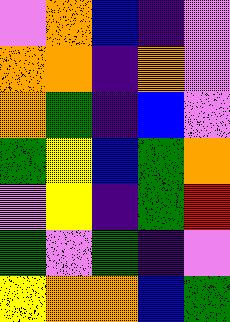[["violet", "orange", "blue", "indigo", "violet"], ["orange", "orange", "indigo", "orange", "violet"], ["orange", "green", "indigo", "blue", "violet"], ["green", "yellow", "blue", "green", "orange"], ["violet", "yellow", "indigo", "green", "red"], ["green", "violet", "green", "indigo", "violet"], ["yellow", "orange", "orange", "blue", "green"]]